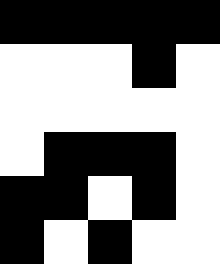[["black", "black", "black", "black", "black"], ["white", "white", "white", "black", "white"], ["white", "white", "white", "white", "white"], ["white", "black", "black", "black", "white"], ["black", "black", "white", "black", "white"], ["black", "white", "black", "white", "white"]]